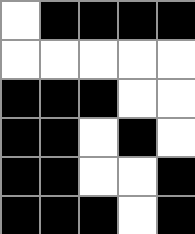[["white", "black", "black", "black", "black"], ["white", "white", "white", "white", "white"], ["black", "black", "black", "white", "white"], ["black", "black", "white", "black", "white"], ["black", "black", "white", "white", "black"], ["black", "black", "black", "white", "black"]]